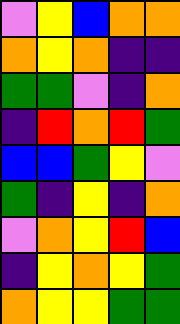[["violet", "yellow", "blue", "orange", "orange"], ["orange", "yellow", "orange", "indigo", "indigo"], ["green", "green", "violet", "indigo", "orange"], ["indigo", "red", "orange", "red", "green"], ["blue", "blue", "green", "yellow", "violet"], ["green", "indigo", "yellow", "indigo", "orange"], ["violet", "orange", "yellow", "red", "blue"], ["indigo", "yellow", "orange", "yellow", "green"], ["orange", "yellow", "yellow", "green", "green"]]